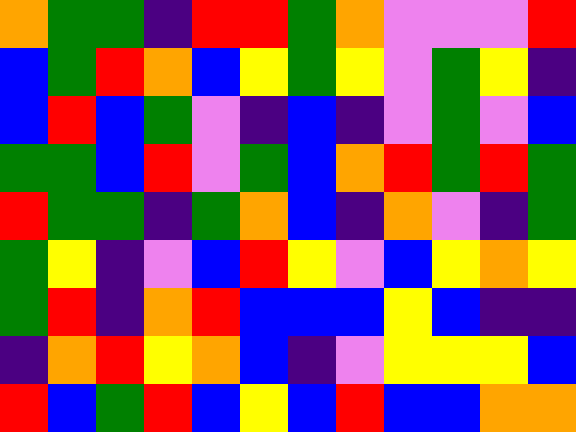[["orange", "green", "green", "indigo", "red", "red", "green", "orange", "violet", "violet", "violet", "red"], ["blue", "green", "red", "orange", "blue", "yellow", "green", "yellow", "violet", "green", "yellow", "indigo"], ["blue", "red", "blue", "green", "violet", "indigo", "blue", "indigo", "violet", "green", "violet", "blue"], ["green", "green", "blue", "red", "violet", "green", "blue", "orange", "red", "green", "red", "green"], ["red", "green", "green", "indigo", "green", "orange", "blue", "indigo", "orange", "violet", "indigo", "green"], ["green", "yellow", "indigo", "violet", "blue", "red", "yellow", "violet", "blue", "yellow", "orange", "yellow"], ["green", "red", "indigo", "orange", "red", "blue", "blue", "blue", "yellow", "blue", "indigo", "indigo"], ["indigo", "orange", "red", "yellow", "orange", "blue", "indigo", "violet", "yellow", "yellow", "yellow", "blue"], ["red", "blue", "green", "red", "blue", "yellow", "blue", "red", "blue", "blue", "orange", "orange"]]